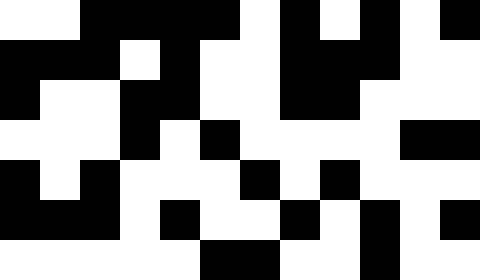[["white", "white", "black", "black", "black", "black", "white", "black", "white", "black", "white", "black"], ["black", "black", "black", "white", "black", "white", "white", "black", "black", "black", "white", "white"], ["black", "white", "white", "black", "black", "white", "white", "black", "black", "white", "white", "white"], ["white", "white", "white", "black", "white", "black", "white", "white", "white", "white", "black", "black"], ["black", "white", "black", "white", "white", "white", "black", "white", "black", "white", "white", "white"], ["black", "black", "black", "white", "black", "white", "white", "black", "white", "black", "white", "black"], ["white", "white", "white", "white", "white", "black", "black", "white", "white", "black", "white", "white"]]